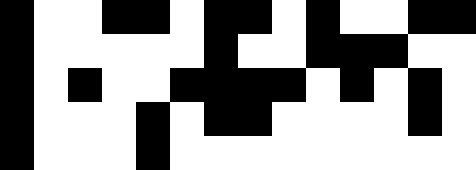[["black", "white", "white", "black", "black", "white", "black", "black", "white", "black", "white", "white", "black", "black"], ["black", "white", "white", "white", "white", "white", "black", "white", "white", "black", "black", "black", "white", "white"], ["black", "white", "black", "white", "white", "black", "black", "black", "black", "white", "black", "white", "black", "white"], ["black", "white", "white", "white", "black", "white", "black", "black", "white", "white", "white", "white", "black", "white"], ["black", "white", "white", "white", "black", "white", "white", "white", "white", "white", "white", "white", "white", "white"]]